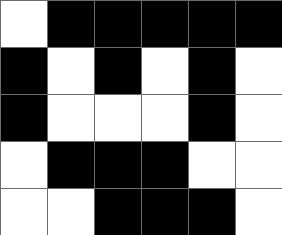[["white", "black", "black", "black", "black", "black"], ["black", "white", "black", "white", "black", "white"], ["black", "white", "white", "white", "black", "white"], ["white", "black", "black", "black", "white", "white"], ["white", "white", "black", "black", "black", "white"]]